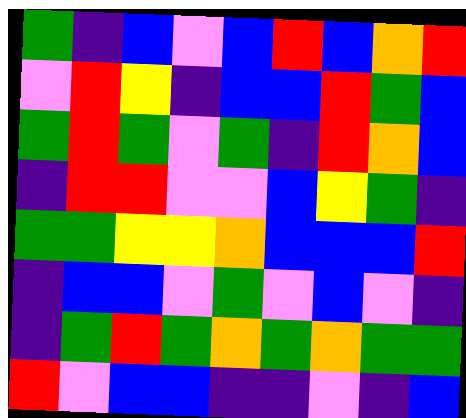[["green", "indigo", "blue", "violet", "blue", "red", "blue", "orange", "red"], ["violet", "red", "yellow", "indigo", "blue", "blue", "red", "green", "blue"], ["green", "red", "green", "violet", "green", "indigo", "red", "orange", "blue"], ["indigo", "red", "red", "violet", "violet", "blue", "yellow", "green", "indigo"], ["green", "green", "yellow", "yellow", "orange", "blue", "blue", "blue", "red"], ["indigo", "blue", "blue", "violet", "green", "violet", "blue", "violet", "indigo"], ["indigo", "green", "red", "green", "orange", "green", "orange", "green", "green"], ["red", "violet", "blue", "blue", "indigo", "indigo", "violet", "indigo", "blue"]]